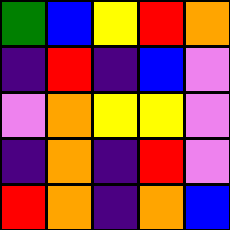[["green", "blue", "yellow", "red", "orange"], ["indigo", "red", "indigo", "blue", "violet"], ["violet", "orange", "yellow", "yellow", "violet"], ["indigo", "orange", "indigo", "red", "violet"], ["red", "orange", "indigo", "orange", "blue"]]